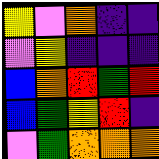[["yellow", "violet", "orange", "indigo", "indigo"], ["violet", "yellow", "indigo", "indigo", "indigo"], ["blue", "orange", "red", "green", "red"], ["blue", "green", "yellow", "red", "indigo"], ["violet", "green", "orange", "orange", "orange"]]